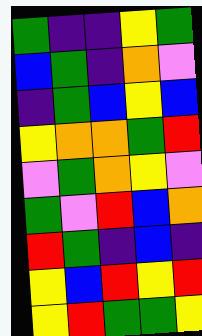[["green", "indigo", "indigo", "yellow", "green"], ["blue", "green", "indigo", "orange", "violet"], ["indigo", "green", "blue", "yellow", "blue"], ["yellow", "orange", "orange", "green", "red"], ["violet", "green", "orange", "yellow", "violet"], ["green", "violet", "red", "blue", "orange"], ["red", "green", "indigo", "blue", "indigo"], ["yellow", "blue", "red", "yellow", "red"], ["yellow", "red", "green", "green", "yellow"]]